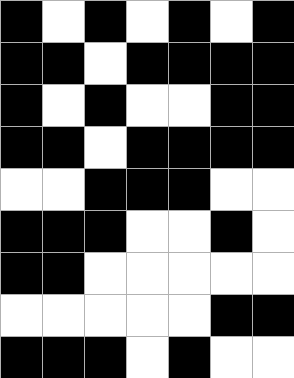[["black", "white", "black", "white", "black", "white", "black"], ["black", "black", "white", "black", "black", "black", "black"], ["black", "white", "black", "white", "white", "black", "black"], ["black", "black", "white", "black", "black", "black", "black"], ["white", "white", "black", "black", "black", "white", "white"], ["black", "black", "black", "white", "white", "black", "white"], ["black", "black", "white", "white", "white", "white", "white"], ["white", "white", "white", "white", "white", "black", "black"], ["black", "black", "black", "white", "black", "white", "white"]]